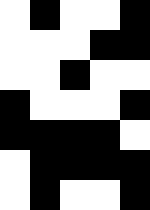[["white", "black", "white", "white", "black"], ["white", "white", "white", "black", "black"], ["white", "white", "black", "white", "white"], ["black", "white", "white", "white", "black"], ["black", "black", "black", "black", "white"], ["white", "black", "black", "black", "black"], ["white", "black", "white", "white", "black"]]